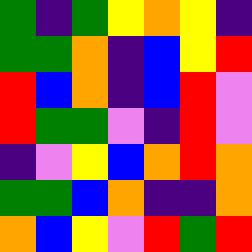[["green", "indigo", "green", "yellow", "orange", "yellow", "indigo"], ["green", "green", "orange", "indigo", "blue", "yellow", "red"], ["red", "blue", "orange", "indigo", "blue", "red", "violet"], ["red", "green", "green", "violet", "indigo", "red", "violet"], ["indigo", "violet", "yellow", "blue", "orange", "red", "orange"], ["green", "green", "blue", "orange", "indigo", "indigo", "orange"], ["orange", "blue", "yellow", "violet", "red", "green", "red"]]